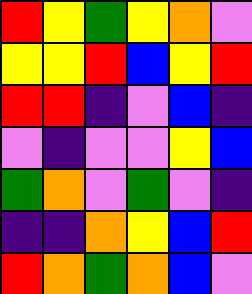[["red", "yellow", "green", "yellow", "orange", "violet"], ["yellow", "yellow", "red", "blue", "yellow", "red"], ["red", "red", "indigo", "violet", "blue", "indigo"], ["violet", "indigo", "violet", "violet", "yellow", "blue"], ["green", "orange", "violet", "green", "violet", "indigo"], ["indigo", "indigo", "orange", "yellow", "blue", "red"], ["red", "orange", "green", "orange", "blue", "violet"]]